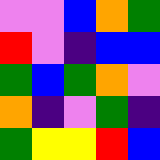[["violet", "violet", "blue", "orange", "green"], ["red", "violet", "indigo", "blue", "blue"], ["green", "blue", "green", "orange", "violet"], ["orange", "indigo", "violet", "green", "indigo"], ["green", "yellow", "yellow", "red", "blue"]]